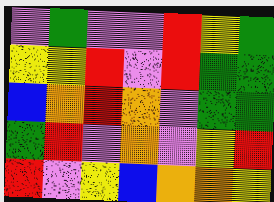[["violet", "green", "violet", "violet", "red", "yellow", "green"], ["yellow", "yellow", "red", "violet", "red", "green", "green"], ["blue", "orange", "red", "orange", "violet", "green", "green"], ["green", "red", "violet", "orange", "violet", "yellow", "red"], ["red", "violet", "yellow", "blue", "orange", "orange", "yellow"]]